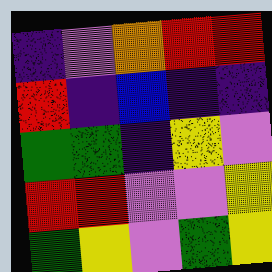[["indigo", "violet", "orange", "red", "red"], ["red", "indigo", "blue", "indigo", "indigo"], ["green", "green", "indigo", "yellow", "violet"], ["red", "red", "violet", "violet", "yellow"], ["green", "yellow", "violet", "green", "yellow"]]